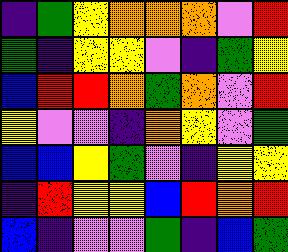[["indigo", "green", "yellow", "orange", "orange", "orange", "violet", "red"], ["green", "indigo", "yellow", "yellow", "violet", "indigo", "green", "yellow"], ["blue", "red", "red", "orange", "green", "orange", "violet", "red"], ["yellow", "violet", "violet", "indigo", "orange", "yellow", "violet", "green"], ["blue", "blue", "yellow", "green", "violet", "indigo", "yellow", "yellow"], ["indigo", "red", "yellow", "yellow", "blue", "red", "orange", "red"], ["blue", "indigo", "violet", "violet", "green", "indigo", "blue", "green"]]